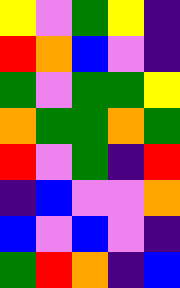[["yellow", "violet", "green", "yellow", "indigo"], ["red", "orange", "blue", "violet", "indigo"], ["green", "violet", "green", "green", "yellow"], ["orange", "green", "green", "orange", "green"], ["red", "violet", "green", "indigo", "red"], ["indigo", "blue", "violet", "violet", "orange"], ["blue", "violet", "blue", "violet", "indigo"], ["green", "red", "orange", "indigo", "blue"]]